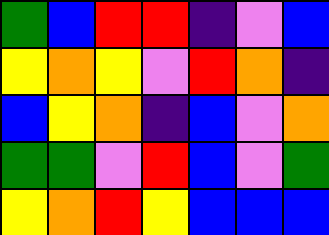[["green", "blue", "red", "red", "indigo", "violet", "blue"], ["yellow", "orange", "yellow", "violet", "red", "orange", "indigo"], ["blue", "yellow", "orange", "indigo", "blue", "violet", "orange"], ["green", "green", "violet", "red", "blue", "violet", "green"], ["yellow", "orange", "red", "yellow", "blue", "blue", "blue"]]